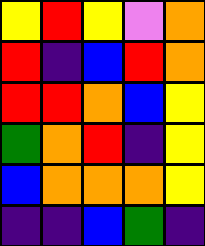[["yellow", "red", "yellow", "violet", "orange"], ["red", "indigo", "blue", "red", "orange"], ["red", "red", "orange", "blue", "yellow"], ["green", "orange", "red", "indigo", "yellow"], ["blue", "orange", "orange", "orange", "yellow"], ["indigo", "indigo", "blue", "green", "indigo"]]